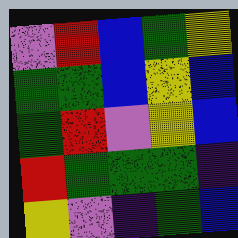[["violet", "red", "blue", "green", "yellow"], ["green", "green", "blue", "yellow", "blue"], ["green", "red", "violet", "yellow", "blue"], ["red", "green", "green", "green", "indigo"], ["yellow", "violet", "indigo", "green", "blue"]]